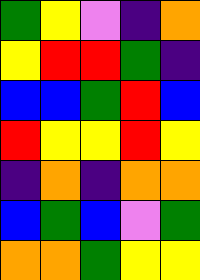[["green", "yellow", "violet", "indigo", "orange"], ["yellow", "red", "red", "green", "indigo"], ["blue", "blue", "green", "red", "blue"], ["red", "yellow", "yellow", "red", "yellow"], ["indigo", "orange", "indigo", "orange", "orange"], ["blue", "green", "blue", "violet", "green"], ["orange", "orange", "green", "yellow", "yellow"]]